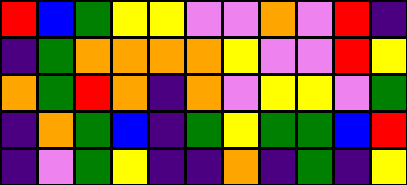[["red", "blue", "green", "yellow", "yellow", "violet", "violet", "orange", "violet", "red", "indigo"], ["indigo", "green", "orange", "orange", "orange", "orange", "yellow", "violet", "violet", "red", "yellow"], ["orange", "green", "red", "orange", "indigo", "orange", "violet", "yellow", "yellow", "violet", "green"], ["indigo", "orange", "green", "blue", "indigo", "green", "yellow", "green", "green", "blue", "red"], ["indigo", "violet", "green", "yellow", "indigo", "indigo", "orange", "indigo", "green", "indigo", "yellow"]]